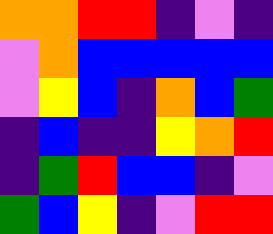[["orange", "orange", "red", "red", "indigo", "violet", "indigo"], ["violet", "orange", "blue", "blue", "blue", "blue", "blue"], ["violet", "yellow", "blue", "indigo", "orange", "blue", "green"], ["indigo", "blue", "indigo", "indigo", "yellow", "orange", "red"], ["indigo", "green", "red", "blue", "blue", "indigo", "violet"], ["green", "blue", "yellow", "indigo", "violet", "red", "red"]]